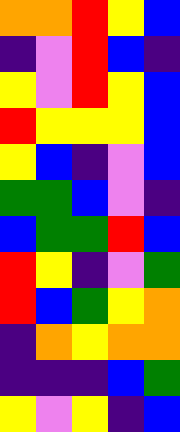[["orange", "orange", "red", "yellow", "blue"], ["indigo", "violet", "red", "blue", "indigo"], ["yellow", "violet", "red", "yellow", "blue"], ["red", "yellow", "yellow", "yellow", "blue"], ["yellow", "blue", "indigo", "violet", "blue"], ["green", "green", "blue", "violet", "indigo"], ["blue", "green", "green", "red", "blue"], ["red", "yellow", "indigo", "violet", "green"], ["red", "blue", "green", "yellow", "orange"], ["indigo", "orange", "yellow", "orange", "orange"], ["indigo", "indigo", "indigo", "blue", "green"], ["yellow", "violet", "yellow", "indigo", "blue"]]